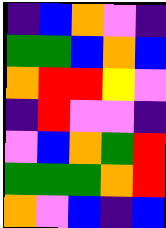[["indigo", "blue", "orange", "violet", "indigo"], ["green", "green", "blue", "orange", "blue"], ["orange", "red", "red", "yellow", "violet"], ["indigo", "red", "violet", "violet", "indigo"], ["violet", "blue", "orange", "green", "red"], ["green", "green", "green", "orange", "red"], ["orange", "violet", "blue", "indigo", "blue"]]